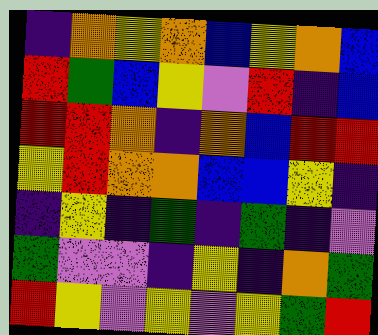[["indigo", "orange", "yellow", "orange", "blue", "yellow", "orange", "blue"], ["red", "green", "blue", "yellow", "violet", "red", "indigo", "blue"], ["red", "red", "orange", "indigo", "orange", "blue", "red", "red"], ["yellow", "red", "orange", "orange", "blue", "blue", "yellow", "indigo"], ["indigo", "yellow", "indigo", "green", "indigo", "green", "indigo", "violet"], ["green", "violet", "violet", "indigo", "yellow", "indigo", "orange", "green"], ["red", "yellow", "violet", "yellow", "violet", "yellow", "green", "red"]]